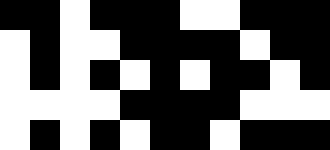[["black", "black", "white", "black", "black", "black", "white", "white", "black", "black", "black"], ["white", "black", "white", "white", "black", "black", "black", "black", "white", "black", "black"], ["white", "black", "white", "black", "white", "black", "white", "black", "black", "white", "black"], ["white", "white", "white", "white", "black", "black", "black", "black", "white", "white", "white"], ["white", "black", "white", "black", "white", "black", "black", "white", "black", "black", "black"]]